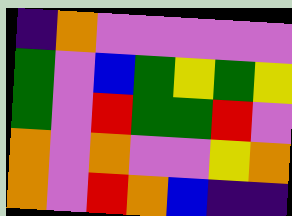[["indigo", "orange", "violet", "violet", "violet", "violet", "violet"], ["green", "violet", "blue", "green", "yellow", "green", "yellow"], ["green", "violet", "red", "green", "green", "red", "violet"], ["orange", "violet", "orange", "violet", "violet", "yellow", "orange"], ["orange", "violet", "red", "orange", "blue", "indigo", "indigo"]]